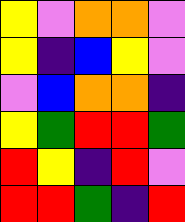[["yellow", "violet", "orange", "orange", "violet"], ["yellow", "indigo", "blue", "yellow", "violet"], ["violet", "blue", "orange", "orange", "indigo"], ["yellow", "green", "red", "red", "green"], ["red", "yellow", "indigo", "red", "violet"], ["red", "red", "green", "indigo", "red"]]